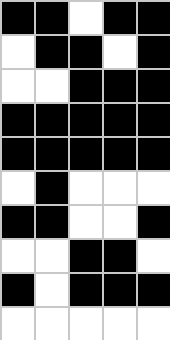[["black", "black", "white", "black", "black"], ["white", "black", "black", "white", "black"], ["white", "white", "black", "black", "black"], ["black", "black", "black", "black", "black"], ["black", "black", "black", "black", "black"], ["white", "black", "white", "white", "white"], ["black", "black", "white", "white", "black"], ["white", "white", "black", "black", "white"], ["black", "white", "black", "black", "black"], ["white", "white", "white", "white", "white"]]